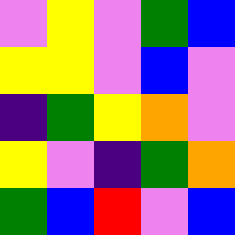[["violet", "yellow", "violet", "green", "blue"], ["yellow", "yellow", "violet", "blue", "violet"], ["indigo", "green", "yellow", "orange", "violet"], ["yellow", "violet", "indigo", "green", "orange"], ["green", "blue", "red", "violet", "blue"]]